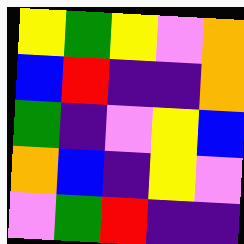[["yellow", "green", "yellow", "violet", "orange"], ["blue", "red", "indigo", "indigo", "orange"], ["green", "indigo", "violet", "yellow", "blue"], ["orange", "blue", "indigo", "yellow", "violet"], ["violet", "green", "red", "indigo", "indigo"]]